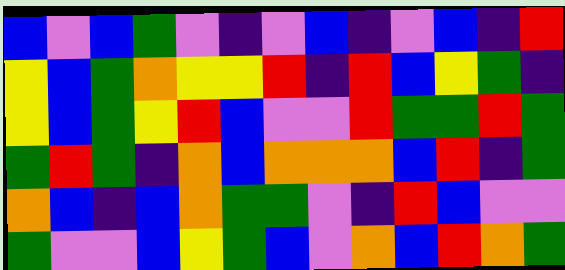[["blue", "violet", "blue", "green", "violet", "indigo", "violet", "blue", "indigo", "violet", "blue", "indigo", "red"], ["yellow", "blue", "green", "orange", "yellow", "yellow", "red", "indigo", "red", "blue", "yellow", "green", "indigo"], ["yellow", "blue", "green", "yellow", "red", "blue", "violet", "violet", "red", "green", "green", "red", "green"], ["green", "red", "green", "indigo", "orange", "blue", "orange", "orange", "orange", "blue", "red", "indigo", "green"], ["orange", "blue", "indigo", "blue", "orange", "green", "green", "violet", "indigo", "red", "blue", "violet", "violet"], ["green", "violet", "violet", "blue", "yellow", "green", "blue", "violet", "orange", "blue", "red", "orange", "green"]]